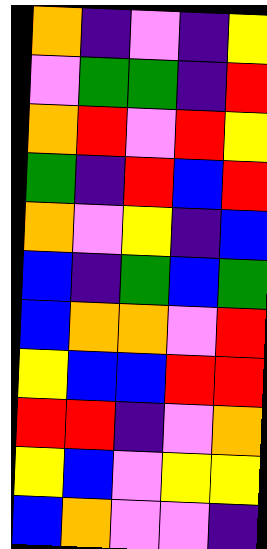[["orange", "indigo", "violet", "indigo", "yellow"], ["violet", "green", "green", "indigo", "red"], ["orange", "red", "violet", "red", "yellow"], ["green", "indigo", "red", "blue", "red"], ["orange", "violet", "yellow", "indigo", "blue"], ["blue", "indigo", "green", "blue", "green"], ["blue", "orange", "orange", "violet", "red"], ["yellow", "blue", "blue", "red", "red"], ["red", "red", "indigo", "violet", "orange"], ["yellow", "blue", "violet", "yellow", "yellow"], ["blue", "orange", "violet", "violet", "indigo"]]